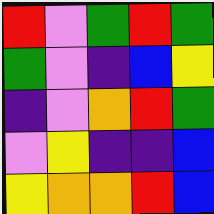[["red", "violet", "green", "red", "green"], ["green", "violet", "indigo", "blue", "yellow"], ["indigo", "violet", "orange", "red", "green"], ["violet", "yellow", "indigo", "indigo", "blue"], ["yellow", "orange", "orange", "red", "blue"]]